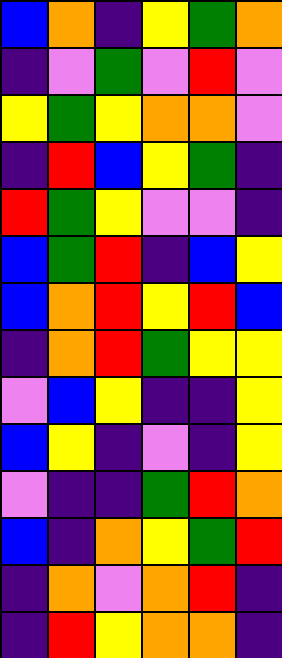[["blue", "orange", "indigo", "yellow", "green", "orange"], ["indigo", "violet", "green", "violet", "red", "violet"], ["yellow", "green", "yellow", "orange", "orange", "violet"], ["indigo", "red", "blue", "yellow", "green", "indigo"], ["red", "green", "yellow", "violet", "violet", "indigo"], ["blue", "green", "red", "indigo", "blue", "yellow"], ["blue", "orange", "red", "yellow", "red", "blue"], ["indigo", "orange", "red", "green", "yellow", "yellow"], ["violet", "blue", "yellow", "indigo", "indigo", "yellow"], ["blue", "yellow", "indigo", "violet", "indigo", "yellow"], ["violet", "indigo", "indigo", "green", "red", "orange"], ["blue", "indigo", "orange", "yellow", "green", "red"], ["indigo", "orange", "violet", "orange", "red", "indigo"], ["indigo", "red", "yellow", "orange", "orange", "indigo"]]